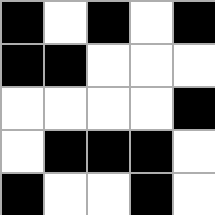[["black", "white", "black", "white", "black"], ["black", "black", "white", "white", "white"], ["white", "white", "white", "white", "black"], ["white", "black", "black", "black", "white"], ["black", "white", "white", "black", "white"]]